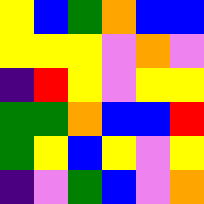[["yellow", "blue", "green", "orange", "blue", "blue"], ["yellow", "yellow", "yellow", "violet", "orange", "violet"], ["indigo", "red", "yellow", "violet", "yellow", "yellow"], ["green", "green", "orange", "blue", "blue", "red"], ["green", "yellow", "blue", "yellow", "violet", "yellow"], ["indigo", "violet", "green", "blue", "violet", "orange"]]